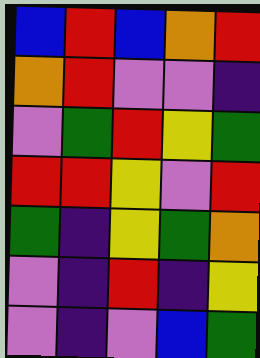[["blue", "red", "blue", "orange", "red"], ["orange", "red", "violet", "violet", "indigo"], ["violet", "green", "red", "yellow", "green"], ["red", "red", "yellow", "violet", "red"], ["green", "indigo", "yellow", "green", "orange"], ["violet", "indigo", "red", "indigo", "yellow"], ["violet", "indigo", "violet", "blue", "green"]]